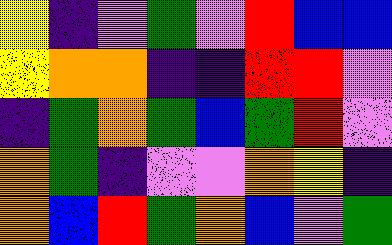[["yellow", "indigo", "violet", "green", "violet", "red", "blue", "blue"], ["yellow", "orange", "orange", "indigo", "indigo", "red", "red", "violet"], ["indigo", "green", "orange", "green", "blue", "green", "red", "violet"], ["orange", "green", "indigo", "violet", "violet", "orange", "yellow", "indigo"], ["orange", "blue", "red", "green", "orange", "blue", "violet", "green"]]